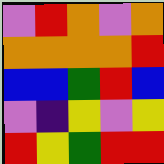[["violet", "red", "orange", "violet", "orange"], ["orange", "orange", "orange", "orange", "red"], ["blue", "blue", "green", "red", "blue"], ["violet", "indigo", "yellow", "violet", "yellow"], ["red", "yellow", "green", "red", "red"]]